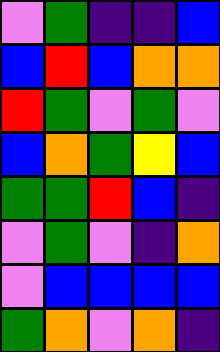[["violet", "green", "indigo", "indigo", "blue"], ["blue", "red", "blue", "orange", "orange"], ["red", "green", "violet", "green", "violet"], ["blue", "orange", "green", "yellow", "blue"], ["green", "green", "red", "blue", "indigo"], ["violet", "green", "violet", "indigo", "orange"], ["violet", "blue", "blue", "blue", "blue"], ["green", "orange", "violet", "orange", "indigo"]]